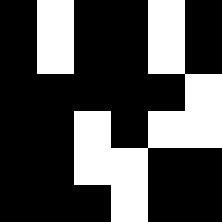[["black", "white", "black", "black", "white", "black"], ["black", "white", "black", "black", "white", "black"], ["black", "black", "black", "black", "black", "white"], ["black", "black", "white", "black", "white", "white"], ["black", "black", "white", "white", "black", "black"], ["black", "black", "black", "white", "black", "black"]]